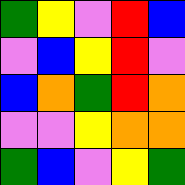[["green", "yellow", "violet", "red", "blue"], ["violet", "blue", "yellow", "red", "violet"], ["blue", "orange", "green", "red", "orange"], ["violet", "violet", "yellow", "orange", "orange"], ["green", "blue", "violet", "yellow", "green"]]